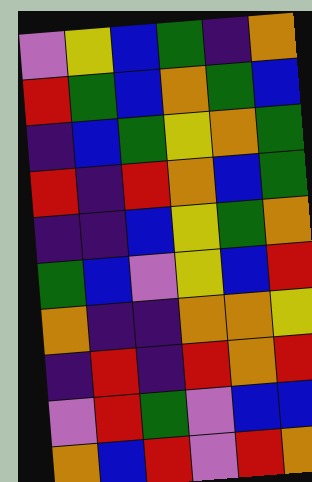[["violet", "yellow", "blue", "green", "indigo", "orange"], ["red", "green", "blue", "orange", "green", "blue"], ["indigo", "blue", "green", "yellow", "orange", "green"], ["red", "indigo", "red", "orange", "blue", "green"], ["indigo", "indigo", "blue", "yellow", "green", "orange"], ["green", "blue", "violet", "yellow", "blue", "red"], ["orange", "indigo", "indigo", "orange", "orange", "yellow"], ["indigo", "red", "indigo", "red", "orange", "red"], ["violet", "red", "green", "violet", "blue", "blue"], ["orange", "blue", "red", "violet", "red", "orange"]]